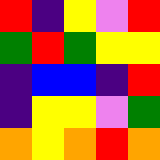[["red", "indigo", "yellow", "violet", "red"], ["green", "red", "green", "yellow", "yellow"], ["indigo", "blue", "blue", "indigo", "red"], ["indigo", "yellow", "yellow", "violet", "green"], ["orange", "yellow", "orange", "red", "orange"]]